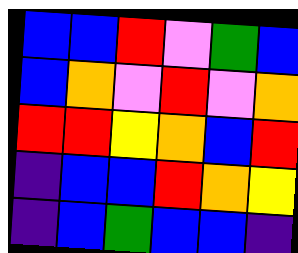[["blue", "blue", "red", "violet", "green", "blue"], ["blue", "orange", "violet", "red", "violet", "orange"], ["red", "red", "yellow", "orange", "blue", "red"], ["indigo", "blue", "blue", "red", "orange", "yellow"], ["indigo", "blue", "green", "blue", "blue", "indigo"]]